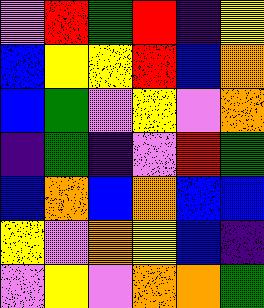[["violet", "red", "green", "red", "indigo", "yellow"], ["blue", "yellow", "yellow", "red", "blue", "orange"], ["blue", "green", "violet", "yellow", "violet", "orange"], ["indigo", "green", "indigo", "violet", "red", "green"], ["blue", "orange", "blue", "orange", "blue", "blue"], ["yellow", "violet", "orange", "yellow", "blue", "indigo"], ["violet", "yellow", "violet", "orange", "orange", "green"]]